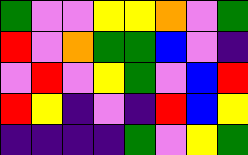[["green", "violet", "violet", "yellow", "yellow", "orange", "violet", "green"], ["red", "violet", "orange", "green", "green", "blue", "violet", "indigo"], ["violet", "red", "violet", "yellow", "green", "violet", "blue", "red"], ["red", "yellow", "indigo", "violet", "indigo", "red", "blue", "yellow"], ["indigo", "indigo", "indigo", "indigo", "green", "violet", "yellow", "green"]]